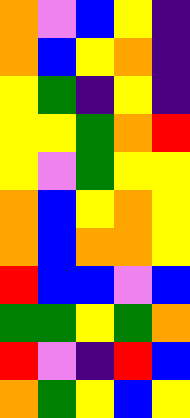[["orange", "violet", "blue", "yellow", "indigo"], ["orange", "blue", "yellow", "orange", "indigo"], ["yellow", "green", "indigo", "yellow", "indigo"], ["yellow", "yellow", "green", "orange", "red"], ["yellow", "violet", "green", "yellow", "yellow"], ["orange", "blue", "yellow", "orange", "yellow"], ["orange", "blue", "orange", "orange", "yellow"], ["red", "blue", "blue", "violet", "blue"], ["green", "green", "yellow", "green", "orange"], ["red", "violet", "indigo", "red", "blue"], ["orange", "green", "yellow", "blue", "yellow"]]